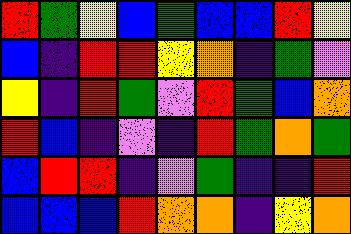[["red", "green", "yellow", "blue", "green", "blue", "blue", "red", "yellow"], ["blue", "indigo", "red", "red", "yellow", "orange", "indigo", "green", "violet"], ["yellow", "indigo", "red", "green", "violet", "red", "green", "blue", "orange"], ["red", "blue", "indigo", "violet", "indigo", "red", "green", "orange", "green"], ["blue", "red", "red", "indigo", "violet", "green", "indigo", "indigo", "red"], ["blue", "blue", "blue", "red", "orange", "orange", "indigo", "yellow", "orange"]]